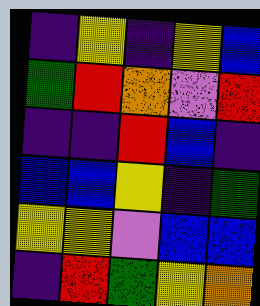[["indigo", "yellow", "indigo", "yellow", "blue"], ["green", "red", "orange", "violet", "red"], ["indigo", "indigo", "red", "blue", "indigo"], ["blue", "blue", "yellow", "indigo", "green"], ["yellow", "yellow", "violet", "blue", "blue"], ["indigo", "red", "green", "yellow", "orange"]]